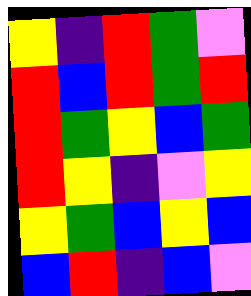[["yellow", "indigo", "red", "green", "violet"], ["red", "blue", "red", "green", "red"], ["red", "green", "yellow", "blue", "green"], ["red", "yellow", "indigo", "violet", "yellow"], ["yellow", "green", "blue", "yellow", "blue"], ["blue", "red", "indigo", "blue", "violet"]]